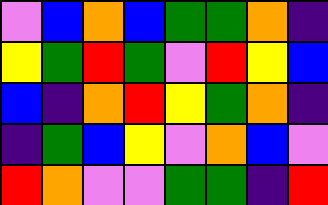[["violet", "blue", "orange", "blue", "green", "green", "orange", "indigo"], ["yellow", "green", "red", "green", "violet", "red", "yellow", "blue"], ["blue", "indigo", "orange", "red", "yellow", "green", "orange", "indigo"], ["indigo", "green", "blue", "yellow", "violet", "orange", "blue", "violet"], ["red", "orange", "violet", "violet", "green", "green", "indigo", "red"]]